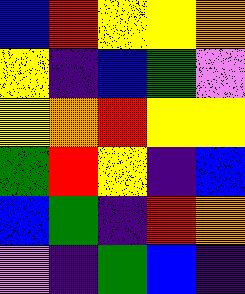[["blue", "red", "yellow", "yellow", "orange"], ["yellow", "indigo", "blue", "green", "violet"], ["yellow", "orange", "red", "yellow", "yellow"], ["green", "red", "yellow", "indigo", "blue"], ["blue", "green", "indigo", "red", "orange"], ["violet", "indigo", "green", "blue", "indigo"]]